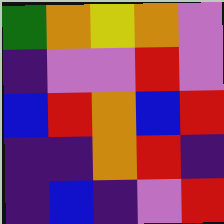[["green", "orange", "yellow", "orange", "violet"], ["indigo", "violet", "violet", "red", "violet"], ["blue", "red", "orange", "blue", "red"], ["indigo", "indigo", "orange", "red", "indigo"], ["indigo", "blue", "indigo", "violet", "red"]]